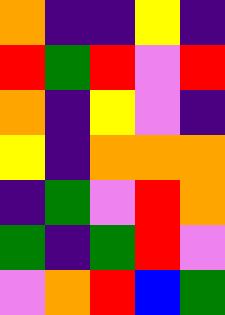[["orange", "indigo", "indigo", "yellow", "indigo"], ["red", "green", "red", "violet", "red"], ["orange", "indigo", "yellow", "violet", "indigo"], ["yellow", "indigo", "orange", "orange", "orange"], ["indigo", "green", "violet", "red", "orange"], ["green", "indigo", "green", "red", "violet"], ["violet", "orange", "red", "blue", "green"]]